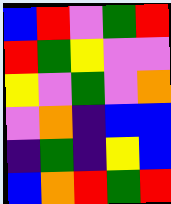[["blue", "red", "violet", "green", "red"], ["red", "green", "yellow", "violet", "violet"], ["yellow", "violet", "green", "violet", "orange"], ["violet", "orange", "indigo", "blue", "blue"], ["indigo", "green", "indigo", "yellow", "blue"], ["blue", "orange", "red", "green", "red"]]